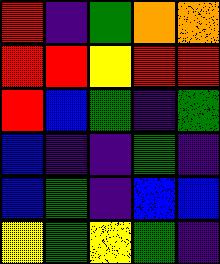[["red", "indigo", "green", "orange", "orange"], ["red", "red", "yellow", "red", "red"], ["red", "blue", "green", "indigo", "green"], ["blue", "indigo", "indigo", "green", "indigo"], ["blue", "green", "indigo", "blue", "blue"], ["yellow", "green", "yellow", "green", "indigo"]]